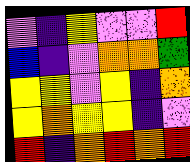[["violet", "indigo", "yellow", "violet", "violet", "red"], ["blue", "indigo", "violet", "orange", "orange", "green"], ["yellow", "yellow", "violet", "yellow", "indigo", "orange"], ["yellow", "orange", "yellow", "yellow", "indigo", "violet"], ["red", "indigo", "orange", "red", "orange", "red"]]